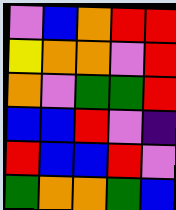[["violet", "blue", "orange", "red", "red"], ["yellow", "orange", "orange", "violet", "red"], ["orange", "violet", "green", "green", "red"], ["blue", "blue", "red", "violet", "indigo"], ["red", "blue", "blue", "red", "violet"], ["green", "orange", "orange", "green", "blue"]]